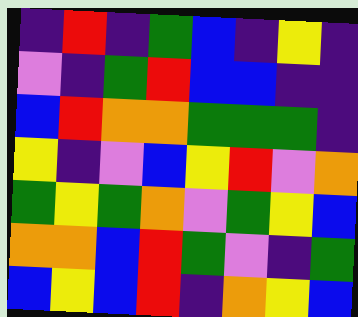[["indigo", "red", "indigo", "green", "blue", "indigo", "yellow", "indigo"], ["violet", "indigo", "green", "red", "blue", "blue", "indigo", "indigo"], ["blue", "red", "orange", "orange", "green", "green", "green", "indigo"], ["yellow", "indigo", "violet", "blue", "yellow", "red", "violet", "orange"], ["green", "yellow", "green", "orange", "violet", "green", "yellow", "blue"], ["orange", "orange", "blue", "red", "green", "violet", "indigo", "green"], ["blue", "yellow", "blue", "red", "indigo", "orange", "yellow", "blue"]]